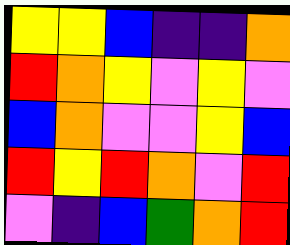[["yellow", "yellow", "blue", "indigo", "indigo", "orange"], ["red", "orange", "yellow", "violet", "yellow", "violet"], ["blue", "orange", "violet", "violet", "yellow", "blue"], ["red", "yellow", "red", "orange", "violet", "red"], ["violet", "indigo", "blue", "green", "orange", "red"]]